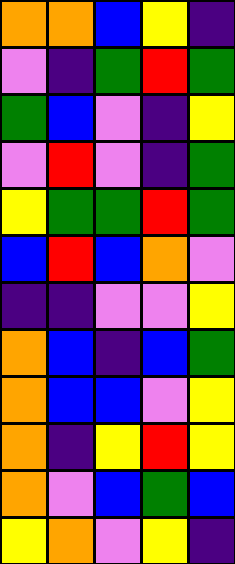[["orange", "orange", "blue", "yellow", "indigo"], ["violet", "indigo", "green", "red", "green"], ["green", "blue", "violet", "indigo", "yellow"], ["violet", "red", "violet", "indigo", "green"], ["yellow", "green", "green", "red", "green"], ["blue", "red", "blue", "orange", "violet"], ["indigo", "indigo", "violet", "violet", "yellow"], ["orange", "blue", "indigo", "blue", "green"], ["orange", "blue", "blue", "violet", "yellow"], ["orange", "indigo", "yellow", "red", "yellow"], ["orange", "violet", "blue", "green", "blue"], ["yellow", "orange", "violet", "yellow", "indigo"]]